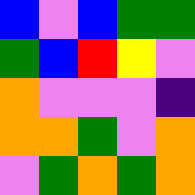[["blue", "violet", "blue", "green", "green"], ["green", "blue", "red", "yellow", "violet"], ["orange", "violet", "violet", "violet", "indigo"], ["orange", "orange", "green", "violet", "orange"], ["violet", "green", "orange", "green", "orange"]]